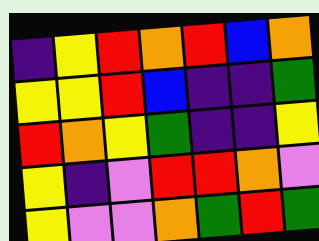[["indigo", "yellow", "red", "orange", "red", "blue", "orange"], ["yellow", "yellow", "red", "blue", "indigo", "indigo", "green"], ["red", "orange", "yellow", "green", "indigo", "indigo", "yellow"], ["yellow", "indigo", "violet", "red", "red", "orange", "violet"], ["yellow", "violet", "violet", "orange", "green", "red", "green"]]